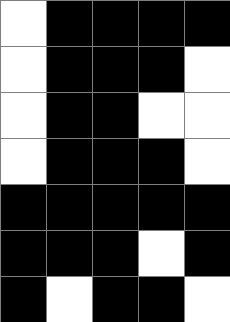[["white", "black", "black", "black", "black"], ["white", "black", "black", "black", "white"], ["white", "black", "black", "white", "white"], ["white", "black", "black", "black", "white"], ["black", "black", "black", "black", "black"], ["black", "black", "black", "white", "black"], ["black", "white", "black", "black", "white"]]